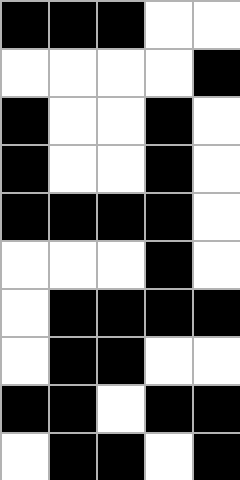[["black", "black", "black", "white", "white"], ["white", "white", "white", "white", "black"], ["black", "white", "white", "black", "white"], ["black", "white", "white", "black", "white"], ["black", "black", "black", "black", "white"], ["white", "white", "white", "black", "white"], ["white", "black", "black", "black", "black"], ["white", "black", "black", "white", "white"], ["black", "black", "white", "black", "black"], ["white", "black", "black", "white", "black"]]